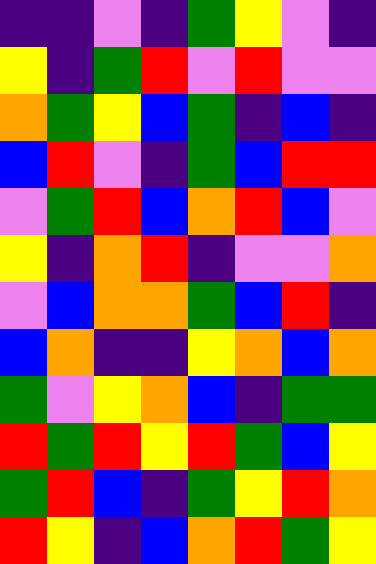[["indigo", "indigo", "violet", "indigo", "green", "yellow", "violet", "indigo"], ["yellow", "indigo", "green", "red", "violet", "red", "violet", "violet"], ["orange", "green", "yellow", "blue", "green", "indigo", "blue", "indigo"], ["blue", "red", "violet", "indigo", "green", "blue", "red", "red"], ["violet", "green", "red", "blue", "orange", "red", "blue", "violet"], ["yellow", "indigo", "orange", "red", "indigo", "violet", "violet", "orange"], ["violet", "blue", "orange", "orange", "green", "blue", "red", "indigo"], ["blue", "orange", "indigo", "indigo", "yellow", "orange", "blue", "orange"], ["green", "violet", "yellow", "orange", "blue", "indigo", "green", "green"], ["red", "green", "red", "yellow", "red", "green", "blue", "yellow"], ["green", "red", "blue", "indigo", "green", "yellow", "red", "orange"], ["red", "yellow", "indigo", "blue", "orange", "red", "green", "yellow"]]